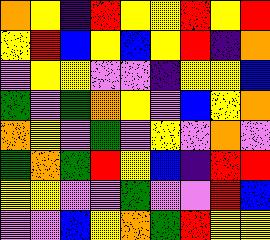[["orange", "yellow", "indigo", "red", "yellow", "yellow", "red", "yellow", "red"], ["yellow", "red", "blue", "yellow", "blue", "yellow", "red", "indigo", "orange"], ["violet", "yellow", "yellow", "violet", "violet", "indigo", "yellow", "yellow", "blue"], ["green", "violet", "green", "orange", "yellow", "violet", "blue", "yellow", "orange"], ["orange", "yellow", "violet", "green", "violet", "yellow", "violet", "orange", "violet"], ["green", "orange", "green", "red", "yellow", "blue", "indigo", "red", "red"], ["yellow", "yellow", "violet", "violet", "green", "violet", "violet", "red", "blue"], ["violet", "violet", "blue", "yellow", "orange", "green", "red", "yellow", "yellow"]]